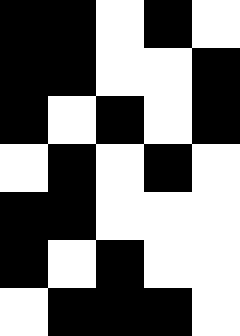[["black", "black", "white", "black", "white"], ["black", "black", "white", "white", "black"], ["black", "white", "black", "white", "black"], ["white", "black", "white", "black", "white"], ["black", "black", "white", "white", "white"], ["black", "white", "black", "white", "white"], ["white", "black", "black", "black", "white"]]